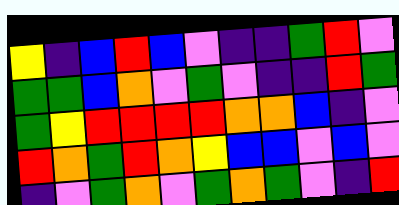[["yellow", "indigo", "blue", "red", "blue", "violet", "indigo", "indigo", "green", "red", "violet"], ["green", "green", "blue", "orange", "violet", "green", "violet", "indigo", "indigo", "red", "green"], ["green", "yellow", "red", "red", "red", "red", "orange", "orange", "blue", "indigo", "violet"], ["red", "orange", "green", "red", "orange", "yellow", "blue", "blue", "violet", "blue", "violet"], ["indigo", "violet", "green", "orange", "violet", "green", "orange", "green", "violet", "indigo", "red"]]